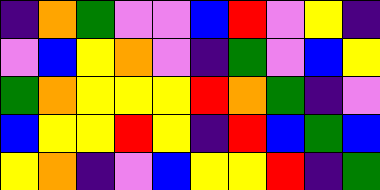[["indigo", "orange", "green", "violet", "violet", "blue", "red", "violet", "yellow", "indigo"], ["violet", "blue", "yellow", "orange", "violet", "indigo", "green", "violet", "blue", "yellow"], ["green", "orange", "yellow", "yellow", "yellow", "red", "orange", "green", "indigo", "violet"], ["blue", "yellow", "yellow", "red", "yellow", "indigo", "red", "blue", "green", "blue"], ["yellow", "orange", "indigo", "violet", "blue", "yellow", "yellow", "red", "indigo", "green"]]